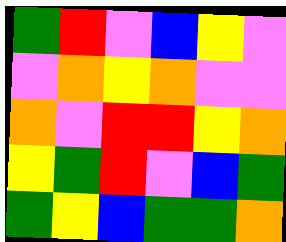[["green", "red", "violet", "blue", "yellow", "violet"], ["violet", "orange", "yellow", "orange", "violet", "violet"], ["orange", "violet", "red", "red", "yellow", "orange"], ["yellow", "green", "red", "violet", "blue", "green"], ["green", "yellow", "blue", "green", "green", "orange"]]